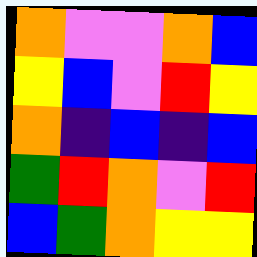[["orange", "violet", "violet", "orange", "blue"], ["yellow", "blue", "violet", "red", "yellow"], ["orange", "indigo", "blue", "indigo", "blue"], ["green", "red", "orange", "violet", "red"], ["blue", "green", "orange", "yellow", "yellow"]]